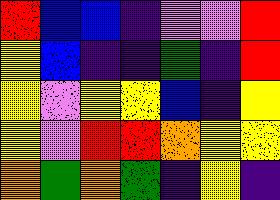[["red", "blue", "blue", "indigo", "violet", "violet", "red"], ["yellow", "blue", "indigo", "indigo", "green", "indigo", "red"], ["yellow", "violet", "yellow", "yellow", "blue", "indigo", "yellow"], ["yellow", "violet", "red", "red", "orange", "yellow", "yellow"], ["orange", "green", "orange", "green", "indigo", "yellow", "indigo"]]